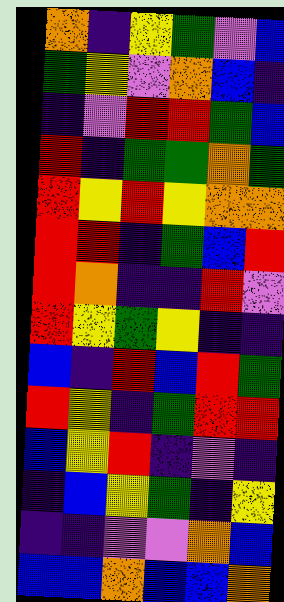[["orange", "indigo", "yellow", "green", "violet", "blue"], ["green", "yellow", "violet", "orange", "blue", "indigo"], ["indigo", "violet", "red", "red", "green", "blue"], ["red", "indigo", "green", "green", "orange", "green"], ["red", "yellow", "red", "yellow", "orange", "orange"], ["red", "red", "indigo", "green", "blue", "red"], ["red", "orange", "indigo", "indigo", "red", "violet"], ["red", "yellow", "green", "yellow", "indigo", "indigo"], ["blue", "indigo", "red", "blue", "red", "green"], ["red", "yellow", "indigo", "green", "red", "red"], ["blue", "yellow", "red", "indigo", "violet", "indigo"], ["indigo", "blue", "yellow", "green", "indigo", "yellow"], ["indigo", "indigo", "violet", "violet", "orange", "blue"], ["blue", "blue", "orange", "blue", "blue", "orange"]]